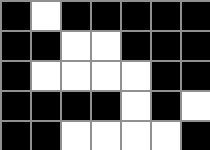[["black", "white", "black", "black", "black", "black", "black"], ["black", "black", "white", "white", "black", "black", "black"], ["black", "white", "white", "white", "white", "black", "black"], ["black", "black", "black", "black", "white", "black", "white"], ["black", "black", "white", "white", "white", "white", "black"]]